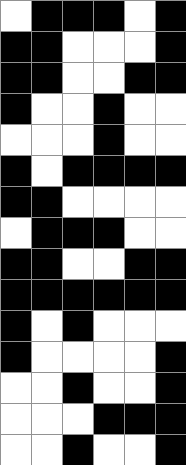[["white", "black", "black", "black", "white", "black"], ["black", "black", "white", "white", "white", "black"], ["black", "black", "white", "white", "black", "black"], ["black", "white", "white", "black", "white", "white"], ["white", "white", "white", "black", "white", "white"], ["black", "white", "black", "black", "black", "black"], ["black", "black", "white", "white", "white", "white"], ["white", "black", "black", "black", "white", "white"], ["black", "black", "white", "white", "black", "black"], ["black", "black", "black", "black", "black", "black"], ["black", "white", "black", "white", "white", "white"], ["black", "white", "white", "white", "white", "black"], ["white", "white", "black", "white", "white", "black"], ["white", "white", "white", "black", "black", "black"], ["white", "white", "black", "white", "white", "black"]]